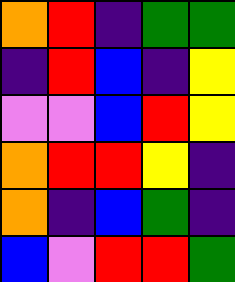[["orange", "red", "indigo", "green", "green"], ["indigo", "red", "blue", "indigo", "yellow"], ["violet", "violet", "blue", "red", "yellow"], ["orange", "red", "red", "yellow", "indigo"], ["orange", "indigo", "blue", "green", "indigo"], ["blue", "violet", "red", "red", "green"]]